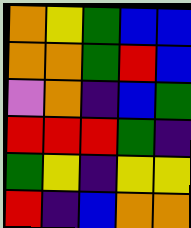[["orange", "yellow", "green", "blue", "blue"], ["orange", "orange", "green", "red", "blue"], ["violet", "orange", "indigo", "blue", "green"], ["red", "red", "red", "green", "indigo"], ["green", "yellow", "indigo", "yellow", "yellow"], ["red", "indigo", "blue", "orange", "orange"]]